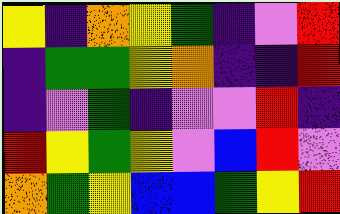[["yellow", "indigo", "orange", "yellow", "green", "indigo", "violet", "red"], ["indigo", "green", "green", "yellow", "orange", "indigo", "indigo", "red"], ["indigo", "violet", "green", "indigo", "violet", "violet", "red", "indigo"], ["red", "yellow", "green", "yellow", "violet", "blue", "red", "violet"], ["orange", "green", "yellow", "blue", "blue", "green", "yellow", "red"]]